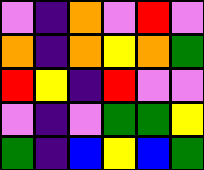[["violet", "indigo", "orange", "violet", "red", "violet"], ["orange", "indigo", "orange", "yellow", "orange", "green"], ["red", "yellow", "indigo", "red", "violet", "violet"], ["violet", "indigo", "violet", "green", "green", "yellow"], ["green", "indigo", "blue", "yellow", "blue", "green"]]